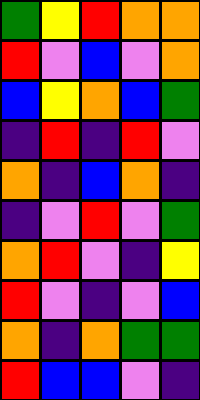[["green", "yellow", "red", "orange", "orange"], ["red", "violet", "blue", "violet", "orange"], ["blue", "yellow", "orange", "blue", "green"], ["indigo", "red", "indigo", "red", "violet"], ["orange", "indigo", "blue", "orange", "indigo"], ["indigo", "violet", "red", "violet", "green"], ["orange", "red", "violet", "indigo", "yellow"], ["red", "violet", "indigo", "violet", "blue"], ["orange", "indigo", "orange", "green", "green"], ["red", "blue", "blue", "violet", "indigo"]]